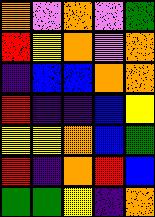[["orange", "violet", "orange", "violet", "green"], ["red", "yellow", "orange", "violet", "orange"], ["indigo", "blue", "blue", "orange", "orange"], ["red", "indigo", "indigo", "blue", "yellow"], ["yellow", "yellow", "orange", "blue", "green"], ["red", "indigo", "orange", "red", "blue"], ["green", "green", "yellow", "indigo", "orange"]]